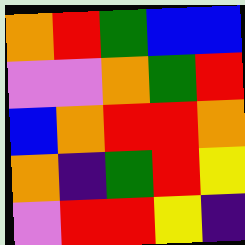[["orange", "red", "green", "blue", "blue"], ["violet", "violet", "orange", "green", "red"], ["blue", "orange", "red", "red", "orange"], ["orange", "indigo", "green", "red", "yellow"], ["violet", "red", "red", "yellow", "indigo"]]